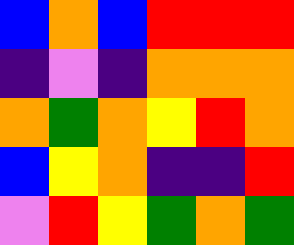[["blue", "orange", "blue", "red", "red", "red"], ["indigo", "violet", "indigo", "orange", "orange", "orange"], ["orange", "green", "orange", "yellow", "red", "orange"], ["blue", "yellow", "orange", "indigo", "indigo", "red"], ["violet", "red", "yellow", "green", "orange", "green"]]